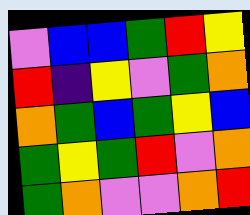[["violet", "blue", "blue", "green", "red", "yellow"], ["red", "indigo", "yellow", "violet", "green", "orange"], ["orange", "green", "blue", "green", "yellow", "blue"], ["green", "yellow", "green", "red", "violet", "orange"], ["green", "orange", "violet", "violet", "orange", "red"]]